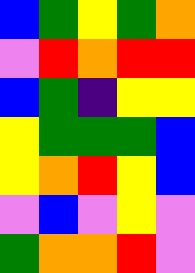[["blue", "green", "yellow", "green", "orange"], ["violet", "red", "orange", "red", "red"], ["blue", "green", "indigo", "yellow", "yellow"], ["yellow", "green", "green", "green", "blue"], ["yellow", "orange", "red", "yellow", "blue"], ["violet", "blue", "violet", "yellow", "violet"], ["green", "orange", "orange", "red", "violet"]]